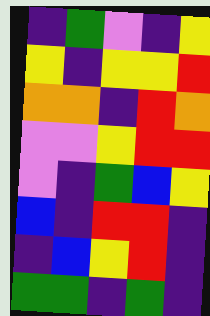[["indigo", "green", "violet", "indigo", "yellow"], ["yellow", "indigo", "yellow", "yellow", "red"], ["orange", "orange", "indigo", "red", "orange"], ["violet", "violet", "yellow", "red", "red"], ["violet", "indigo", "green", "blue", "yellow"], ["blue", "indigo", "red", "red", "indigo"], ["indigo", "blue", "yellow", "red", "indigo"], ["green", "green", "indigo", "green", "indigo"]]